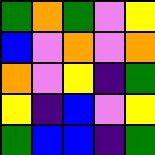[["green", "orange", "green", "violet", "yellow"], ["blue", "violet", "orange", "violet", "orange"], ["orange", "violet", "yellow", "indigo", "green"], ["yellow", "indigo", "blue", "violet", "yellow"], ["green", "blue", "blue", "indigo", "green"]]